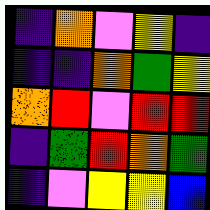[["indigo", "orange", "violet", "yellow", "indigo"], ["indigo", "indigo", "orange", "green", "yellow"], ["orange", "red", "violet", "red", "red"], ["indigo", "green", "red", "orange", "green"], ["indigo", "violet", "yellow", "yellow", "blue"]]